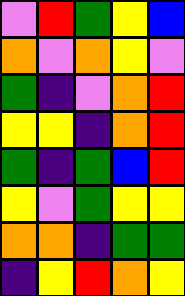[["violet", "red", "green", "yellow", "blue"], ["orange", "violet", "orange", "yellow", "violet"], ["green", "indigo", "violet", "orange", "red"], ["yellow", "yellow", "indigo", "orange", "red"], ["green", "indigo", "green", "blue", "red"], ["yellow", "violet", "green", "yellow", "yellow"], ["orange", "orange", "indigo", "green", "green"], ["indigo", "yellow", "red", "orange", "yellow"]]